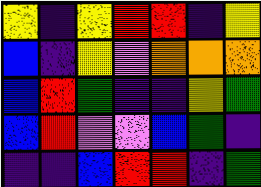[["yellow", "indigo", "yellow", "red", "red", "indigo", "yellow"], ["blue", "indigo", "yellow", "violet", "orange", "orange", "orange"], ["blue", "red", "green", "indigo", "indigo", "yellow", "green"], ["blue", "red", "violet", "violet", "blue", "green", "indigo"], ["indigo", "indigo", "blue", "red", "red", "indigo", "green"]]